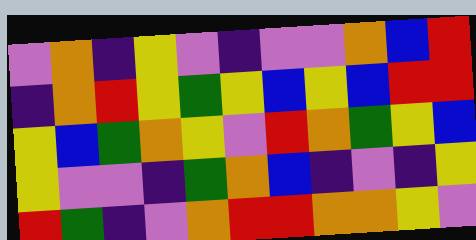[["violet", "orange", "indigo", "yellow", "violet", "indigo", "violet", "violet", "orange", "blue", "red"], ["indigo", "orange", "red", "yellow", "green", "yellow", "blue", "yellow", "blue", "red", "red"], ["yellow", "blue", "green", "orange", "yellow", "violet", "red", "orange", "green", "yellow", "blue"], ["yellow", "violet", "violet", "indigo", "green", "orange", "blue", "indigo", "violet", "indigo", "yellow"], ["red", "green", "indigo", "violet", "orange", "red", "red", "orange", "orange", "yellow", "violet"]]